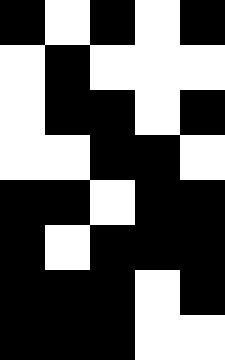[["black", "white", "black", "white", "black"], ["white", "black", "white", "white", "white"], ["white", "black", "black", "white", "black"], ["white", "white", "black", "black", "white"], ["black", "black", "white", "black", "black"], ["black", "white", "black", "black", "black"], ["black", "black", "black", "white", "black"], ["black", "black", "black", "white", "white"]]